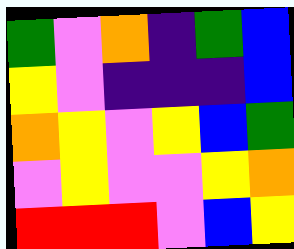[["green", "violet", "orange", "indigo", "green", "blue"], ["yellow", "violet", "indigo", "indigo", "indigo", "blue"], ["orange", "yellow", "violet", "yellow", "blue", "green"], ["violet", "yellow", "violet", "violet", "yellow", "orange"], ["red", "red", "red", "violet", "blue", "yellow"]]